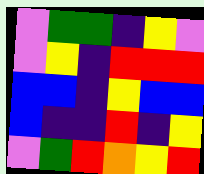[["violet", "green", "green", "indigo", "yellow", "violet"], ["violet", "yellow", "indigo", "red", "red", "red"], ["blue", "blue", "indigo", "yellow", "blue", "blue"], ["blue", "indigo", "indigo", "red", "indigo", "yellow"], ["violet", "green", "red", "orange", "yellow", "red"]]